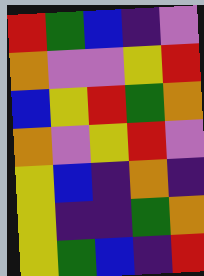[["red", "green", "blue", "indigo", "violet"], ["orange", "violet", "violet", "yellow", "red"], ["blue", "yellow", "red", "green", "orange"], ["orange", "violet", "yellow", "red", "violet"], ["yellow", "blue", "indigo", "orange", "indigo"], ["yellow", "indigo", "indigo", "green", "orange"], ["yellow", "green", "blue", "indigo", "red"]]